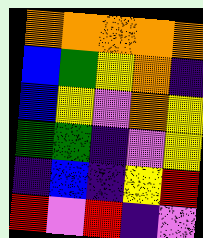[["orange", "orange", "orange", "orange", "orange"], ["blue", "green", "yellow", "orange", "indigo"], ["blue", "yellow", "violet", "orange", "yellow"], ["green", "green", "indigo", "violet", "yellow"], ["indigo", "blue", "indigo", "yellow", "red"], ["red", "violet", "red", "indigo", "violet"]]